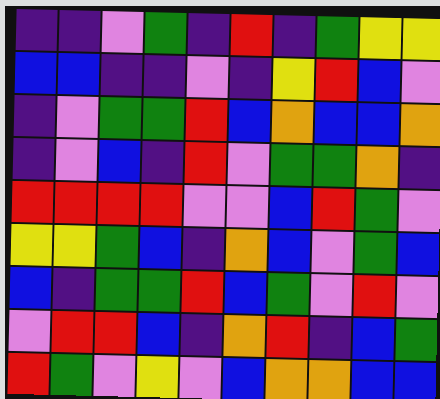[["indigo", "indigo", "violet", "green", "indigo", "red", "indigo", "green", "yellow", "yellow"], ["blue", "blue", "indigo", "indigo", "violet", "indigo", "yellow", "red", "blue", "violet"], ["indigo", "violet", "green", "green", "red", "blue", "orange", "blue", "blue", "orange"], ["indigo", "violet", "blue", "indigo", "red", "violet", "green", "green", "orange", "indigo"], ["red", "red", "red", "red", "violet", "violet", "blue", "red", "green", "violet"], ["yellow", "yellow", "green", "blue", "indigo", "orange", "blue", "violet", "green", "blue"], ["blue", "indigo", "green", "green", "red", "blue", "green", "violet", "red", "violet"], ["violet", "red", "red", "blue", "indigo", "orange", "red", "indigo", "blue", "green"], ["red", "green", "violet", "yellow", "violet", "blue", "orange", "orange", "blue", "blue"]]